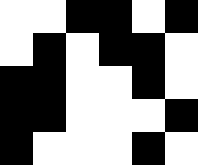[["white", "white", "black", "black", "white", "black"], ["white", "black", "white", "black", "black", "white"], ["black", "black", "white", "white", "black", "white"], ["black", "black", "white", "white", "white", "black"], ["black", "white", "white", "white", "black", "white"]]